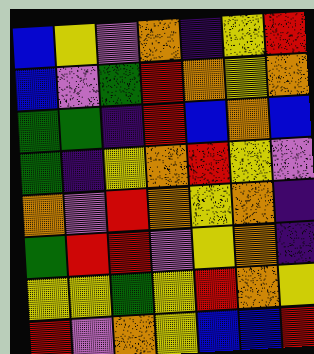[["blue", "yellow", "violet", "orange", "indigo", "yellow", "red"], ["blue", "violet", "green", "red", "orange", "yellow", "orange"], ["green", "green", "indigo", "red", "blue", "orange", "blue"], ["green", "indigo", "yellow", "orange", "red", "yellow", "violet"], ["orange", "violet", "red", "orange", "yellow", "orange", "indigo"], ["green", "red", "red", "violet", "yellow", "orange", "indigo"], ["yellow", "yellow", "green", "yellow", "red", "orange", "yellow"], ["red", "violet", "orange", "yellow", "blue", "blue", "red"]]